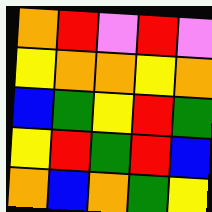[["orange", "red", "violet", "red", "violet"], ["yellow", "orange", "orange", "yellow", "orange"], ["blue", "green", "yellow", "red", "green"], ["yellow", "red", "green", "red", "blue"], ["orange", "blue", "orange", "green", "yellow"]]